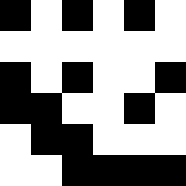[["black", "white", "black", "white", "black", "white"], ["white", "white", "white", "white", "white", "white"], ["black", "white", "black", "white", "white", "black"], ["black", "black", "white", "white", "black", "white"], ["white", "black", "black", "white", "white", "white"], ["white", "white", "black", "black", "black", "black"]]